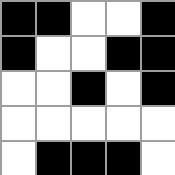[["black", "black", "white", "white", "black"], ["black", "white", "white", "black", "black"], ["white", "white", "black", "white", "black"], ["white", "white", "white", "white", "white"], ["white", "black", "black", "black", "white"]]